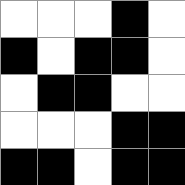[["white", "white", "white", "black", "white"], ["black", "white", "black", "black", "white"], ["white", "black", "black", "white", "white"], ["white", "white", "white", "black", "black"], ["black", "black", "white", "black", "black"]]